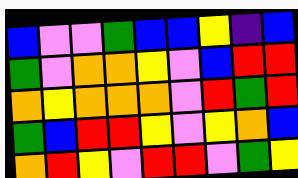[["blue", "violet", "violet", "green", "blue", "blue", "yellow", "indigo", "blue"], ["green", "violet", "orange", "orange", "yellow", "violet", "blue", "red", "red"], ["orange", "yellow", "orange", "orange", "orange", "violet", "red", "green", "red"], ["green", "blue", "red", "red", "yellow", "violet", "yellow", "orange", "blue"], ["orange", "red", "yellow", "violet", "red", "red", "violet", "green", "yellow"]]